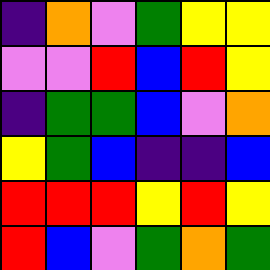[["indigo", "orange", "violet", "green", "yellow", "yellow"], ["violet", "violet", "red", "blue", "red", "yellow"], ["indigo", "green", "green", "blue", "violet", "orange"], ["yellow", "green", "blue", "indigo", "indigo", "blue"], ["red", "red", "red", "yellow", "red", "yellow"], ["red", "blue", "violet", "green", "orange", "green"]]